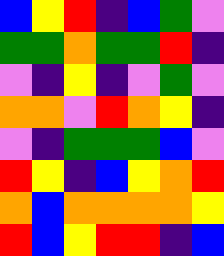[["blue", "yellow", "red", "indigo", "blue", "green", "violet"], ["green", "green", "orange", "green", "green", "red", "indigo"], ["violet", "indigo", "yellow", "indigo", "violet", "green", "violet"], ["orange", "orange", "violet", "red", "orange", "yellow", "indigo"], ["violet", "indigo", "green", "green", "green", "blue", "violet"], ["red", "yellow", "indigo", "blue", "yellow", "orange", "red"], ["orange", "blue", "orange", "orange", "orange", "orange", "yellow"], ["red", "blue", "yellow", "red", "red", "indigo", "blue"]]